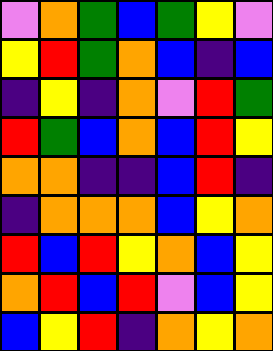[["violet", "orange", "green", "blue", "green", "yellow", "violet"], ["yellow", "red", "green", "orange", "blue", "indigo", "blue"], ["indigo", "yellow", "indigo", "orange", "violet", "red", "green"], ["red", "green", "blue", "orange", "blue", "red", "yellow"], ["orange", "orange", "indigo", "indigo", "blue", "red", "indigo"], ["indigo", "orange", "orange", "orange", "blue", "yellow", "orange"], ["red", "blue", "red", "yellow", "orange", "blue", "yellow"], ["orange", "red", "blue", "red", "violet", "blue", "yellow"], ["blue", "yellow", "red", "indigo", "orange", "yellow", "orange"]]